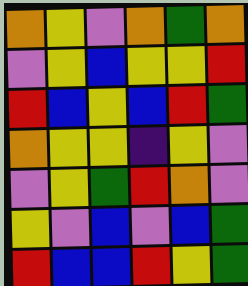[["orange", "yellow", "violet", "orange", "green", "orange"], ["violet", "yellow", "blue", "yellow", "yellow", "red"], ["red", "blue", "yellow", "blue", "red", "green"], ["orange", "yellow", "yellow", "indigo", "yellow", "violet"], ["violet", "yellow", "green", "red", "orange", "violet"], ["yellow", "violet", "blue", "violet", "blue", "green"], ["red", "blue", "blue", "red", "yellow", "green"]]